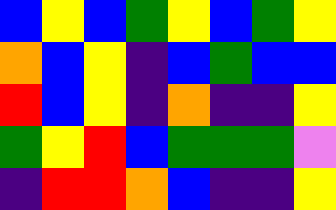[["blue", "yellow", "blue", "green", "yellow", "blue", "green", "yellow"], ["orange", "blue", "yellow", "indigo", "blue", "green", "blue", "blue"], ["red", "blue", "yellow", "indigo", "orange", "indigo", "indigo", "yellow"], ["green", "yellow", "red", "blue", "green", "green", "green", "violet"], ["indigo", "red", "red", "orange", "blue", "indigo", "indigo", "yellow"]]